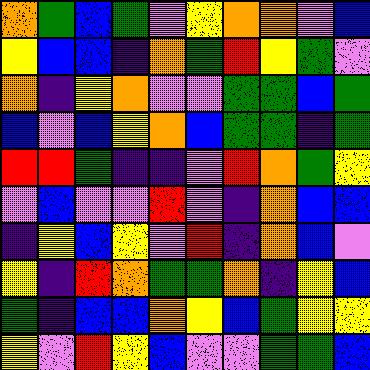[["orange", "green", "blue", "green", "violet", "yellow", "orange", "orange", "violet", "blue"], ["yellow", "blue", "blue", "indigo", "orange", "green", "red", "yellow", "green", "violet"], ["orange", "indigo", "yellow", "orange", "violet", "violet", "green", "green", "blue", "green"], ["blue", "violet", "blue", "yellow", "orange", "blue", "green", "green", "indigo", "green"], ["red", "red", "green", "indigo", "indigo", "violet", "red", "orange", "green", "yellow"], ["violet", "blue", "violet", "violet", "red", "violet", "indigo", "orange", "blue", "blue"], ["indigo", "yellow", "blue", "yellow", "violet", "red", "indigo", "orange", "blue", "violet"], ["yellow", "indigo", "red", "orange", "green", "green", "orange", "indigo", "yellow", "blue"], ["green", "indigo", "blue", "blue", "orange", "yellow", "blue", "green", "yellow", "yellow"], ["yellow", "violet", "red", "yellow", "blue", "violet", "violet", "green", "green", "blue"]]